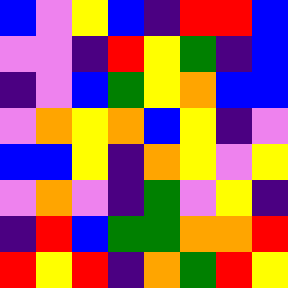[["blue", "violet", "yellow", "blue", "indigo", "red", "red", "blue"], ["violet", "violet", "indigo", "red", "yellow", "green", "indigo", "blue"], ["indigo", "violet", "blue", "green", "yellow", "orange", "blue", "blue"], ["violet", "orange", "yellow", "orange", "blue", "yellow", "indigo", "violet"], ["blue", "blue", "yellow", "indigo", "orange", "yellow", "violet", "yellow"], ["violet", "orange", "violet", "indigo", "green", "violet", "yellow", "indigo"], ["indigo", "red", "blue", "green", "green", "orange", "orange", "red"], ["red", "yellow", "red", "indigo", "orange", "green", "red", "yellow"]]